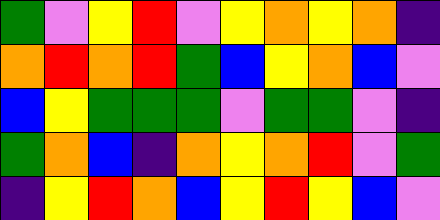[["green", "violet", "yellow", "red", "violet", "yellow", "orange", "yellow", "orange", "indigo"], ["orange", "red", "orange", "red", "green", "blue", "yellow", "orange", "blue", "violet"], ["blue", "yellow", "green", "green", "green", "violet", "green", "green", "violet", "indigo"], ["green", "orange", "blue", "indigo", "orange", "yellow", "orange", "red", "violet", "green"], ["indigo", "yellow", "red", "orange", "blue", "yellow", "red", "yellow", "blue", "violet"]]